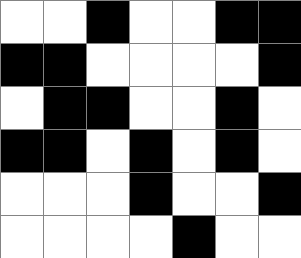[["white", "white", "black", "white", "white", "black", "black"], ["black", "black", "white", "white", "white", "white", "black"], ["white", "black", "black", "white", "white", "black", "white"], ["black", "black", "white", "black", "white", "black", "white"], ["white", "white", "white", "black", "white", "white", "black"], ["white", "white", "white", "white", "black", "white", "white"]]